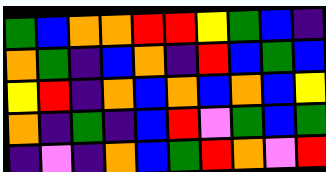[["green", "blue", "orange", "orange", "red", "red", "yellow", "green", "blue", "indigo"], ["orange", "green", "indigo", "blue", "orange", "indigo", "red", "blue", "green", "blue"], ["yellow", "red", "indigo", "orange", "blue", "orange", "blue", "orange", "blue", "yellow"], ["orange", "indigo", "green", "indigo", "blue", "red", "violet", "green", "blue", "green"], ["indigo", "violet", "indigo", "orange", "blue", "green", "red", "orange", "violet", "red"]]